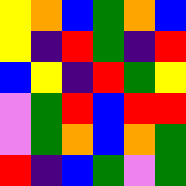[["yellow", "orange", "blue", "green", "orange", "blue"], ["yellow", "indigo", "red", "green", "indigo", "red"], ["blue", "yellow", "indigo", "red", "green", "yellow"], ["violet", "green", "red", "blue", "red", "red"], ["violet", "green", "orange", "blue", "orange", "green"], ["red", "indigo", "blue", "green", "violet", "green"]]